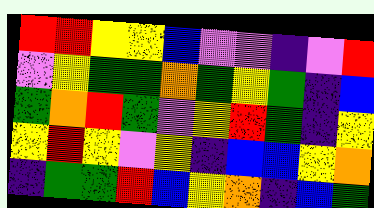[["red", "red", "yellow", "yellow", "blue", "violet", "violet", "indigo", "violet", "red"], ["violet", "yellow", "green", "green", "orange", "green", "yellow", "green", "indigo", "blue"], ["green", "orange", "red", "green", "violet", "yellow", "red", "green", "indigo", "yellow"], ["yellow", "red", "yellow", "violet", "yellow", "indigo", "blue", "blue", "yellow", "orange"], ["indigo", "green", "green", "red", "blue", "yellow", "orange", "indigo", "blue", "green"]]